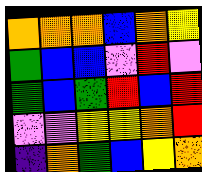[["orange", "orange", "orange", "blue", "orange", "yellow"], ["green", "blue", "blue", "violet", "red", "violet"], ["green", "blue", "green", "red", "blue", "red"], ["violet", "violet", "yellow", "yellow", "orange", "red"], ["indigo", "orange", "green", "blue", "yellow", "orange"]]